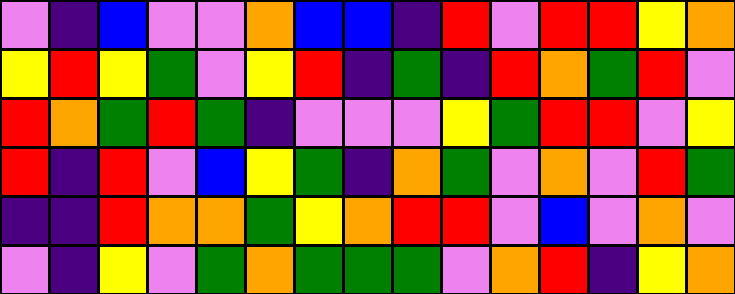[["violet", "indigo", "blue", "violet", "violet", "orange", "blue", "blue", "indigo", "red", "violet", "red", "red", "yellow", "orange"], ["yellow", "red", "yellow", "green", "violet", "yellow", "red", "indigo", "green", "indigo", "red", "orange", "green", "red", "violet"], ["red", "orange", "green", "red", "green", "indigo", "violet", "violet", "violet", "yellow", "green", "red", "red", "violet", "yellow"], ["red", "indigo", "red", "violet", "blue", "yellow", "green", "indigo", "orange", "green", "violet", "orange", "violet", "red", "green"], ["indigo", "indigo", "red", "orange", "orange", "green", "yellow", "orange", "red", "red", "violet", "blue", "violet", "orange", "violet"], ["violet", "indigo", "yellow", "violet", "green", "orange", "green", "green", "green", "violet", "orange", "red", "indigo", "yellow", "orange"]]